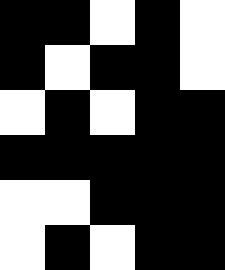[["black", "black", "white", "black", "white"], ["black", "white", "black", "black", "white"], ["white", "black", "white", "black", "black"], ["black", "black", "black", "black", "black"], ["white", "white", "black", "black", "black"], ["white", "black", "white", "black", "black"]]